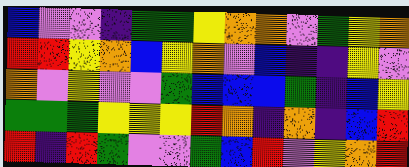[["blue", "violet", "violet", "indigo", "green", "green", "yellow", "orange", "orange", "violet", "green", "yellow", "orange"], ["red", "red", "yellow", "orange", "blue", "yellow", "orange", "violet", "blue", "indigo", "indigo", "yellow", "violet"], ["orange", "violet", "yellow", "violet", "violet", "green", "blue", "blue", "blue", "green", "indigo", "blue", "yellow"], ["green", "green", "green", "yellow", "yellow", "yellow", "red", "orange", "indigo", "orange", "indigo", "blue", "red"], ["red", "indigo", "red", "green", "violet", "violet", "green", "blue", "red", "violet", "yellow", "orange", "red"]]